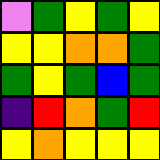[["violet", "green", "yellow", "green", "yellow"], ["yellow", "yellow", "orange", "orange", "green"], ["green", "yellow", "green", "blue", "green"], ["indigo", "red", "orange", "green", "red"], ["yellow", "orange", "yellow", "yellow", "yellow"]]